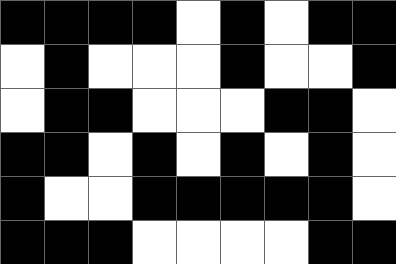[["black", "black", "black", "black", "white", "black", "white", "black", "black"], ["white", "black", "white", "white", "white", "black", "white", "white", "black"], ["white", "black", "black", "white", "white", "white", "black", "black", "white"], ["black", "black", "white", "black", "white", "black", "white", "black", "white"], ["black", "white", "white", "black", "black", "black", "black", "black", "white"], ["black", "black", "black", "white", "white", "white", "white", "black", "black"]]